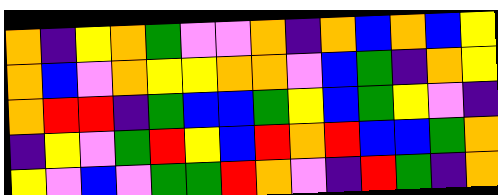[["orange", "indigo", "yellow", "orange", "green", "violet", "violet", "orange", "indigo", "orange", "blue", "orange", "blue", "yellow"], ["orange", "blue", "violet", "orange", "yellow", "yellow", "orange", "orange", "violet", "blue", "green", "indigo", "orange", "yellow"], ["orange", "red", "red", "indigo", "green", "blue", "blue", "green", "yellow", "blue", "green", "yellow", "violet", "indigo"], ["indigo", "yellow", "violet", "green", "red", "yellow", "blue", "red", "orange", "red", "blue", "blue", "green", "orange"], ["yellow", "violet", "blue", "violet", "green", "green", "red", "orange", "violet", "indigo", "red", "green", "indigo", "orange"]]